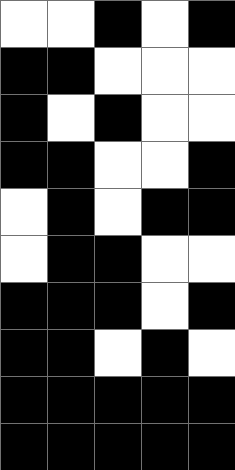[["white", "white", "black", "white", "black"], ["black", "black", "white", "white", "white"], ["black", "white", "black", "white", "white"], ["black", "black", "white", "white", "black"], ["white", "black", "white", "black", "black"], ["white", "black", "black", "white", "white"], ["black", "black", "black", "white", "black"], ["black", "black", "white", "black", "white"], ["black", "black", "black", "black", "black"], ["black", "black", "black", "black", "black"]]